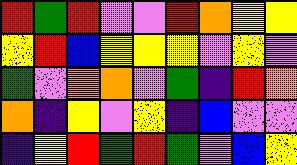[["red", "green", "red", "violet", "violet", "red", "orange", "yellow", "yellow"], ["yellow", "red", "blue", "yellow", "yellow", "yellow", "violet", "yellow", "violet"], ["green", "violet", "orange", "orange", "violet", "green", "indigo", "red", "orange"], ["orange", "indigo", "yellow", "violet", "yellow", "indigo", "blue", "violet", "violet"], ["indigo", "yellow", "red", "green", "red", "green", "violet", "blue", "yellow"]]